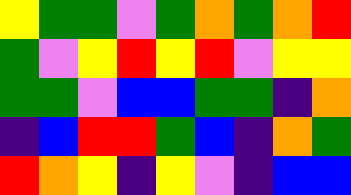[["yellow", "green", "green", "violet", "green", "orange", "green", "orange", "red"], ["green", "violet", "yellow", "red", "yellow", "red", "violet", "yellow", "yellow"], ["green", "green", "violet", "blue", "blue", "green", "green", "indigo", "orange"], ["indigo", "blue", "red", "red", "green", "blue", "indigo", "orange", "green"], ["red", "orange", "yellow", "indigo", "yellow", "violet", "indigo", "blue", "blue"]]